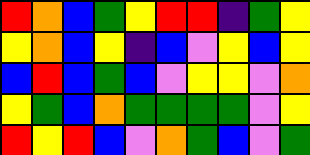[["red", "orange", "blue", "green", "yellow", "red", "red", "indigo", "green", "yellow"], ["yellow", "orange", "blue", "yellow", "indigo", "blue", "violet", "yellow", "blue", "yellow"], ["blue", "red", "blue", "green", "blue", "violet", "yellow", "yellow", "violet", "orange"], ["yellow", "green", "blue", "orange", "green", "green", "green", "green", "violet", "yellow"], ["red", "yellow", "red", "blue", "violet", "orange", "green", "blue", "violet", "green"]]